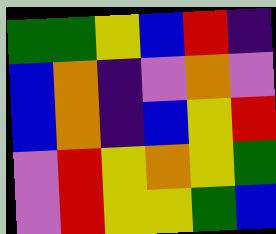[["green", "green", "yellow", "blue", "red", "indigo"], ["blue", "orange", "indigo", "violet", "orange", "violet"], ["blue", "orange", "indigo", "blue", "yellow", "red"], ["violet", "red", "yellow", "orange", "yellow", "green"], ["violet", "red", "yellow", "yellow", "green", "blue"]]